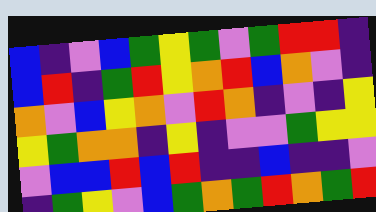[["blue", "indigo", "violet", "blue", "green", "yellow", "green", "violet", "green", "red", "red", "indigo"], ["blue", "red", "indigo", "green", "red", "yellow", "orange", "red", "blue", "orange", "violet", "indigo"], ["orange", "violet", "blue", "yellow", "orange", "violet", "red", "orange", "indigo", "violet", "indigo", "yellow"], ["yellow", "green", "orange", "orange", "indigo", "yellow", "indigo", "violet", "violet", "green", "yellow", "yellow"], ["violet", "blue", "blue", "red", "blue", "red", "indigo", "indigo", "blue", "indigo", "indigo", "violet"], ["indigo", "green", "yellow", "violet", "blue", "green", "orange", "green", "red", "orange", "green", "red"]]